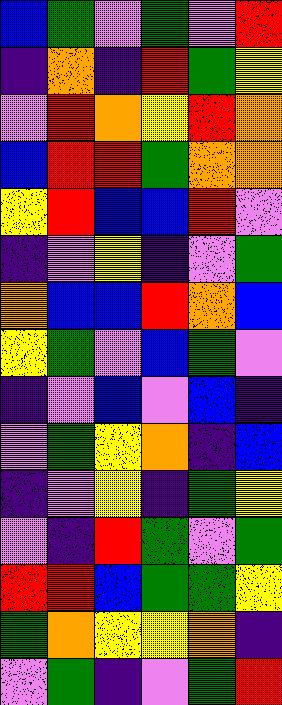[["blue", "green", "violet", "green", "violet", "red"], ["indigo", "orange", "indigo", "red", "green", "yellow"], ["violet", "red", "orange", "yellow", "red", "orange"], ["blue", "red", "red", "green", "orange", "orange"], ["yellow", "red", "blue", "blue", "red", "violet"], ["indigo", "violet", "yellow", "indigo", "violet", "green"], ["orange", "blue", "blue", "red", "orange", "blue"], ["yellow", "green", "violet", "blue", "green", "violet"], ["indigo", "violet", "blue", "violet", "blue", "indigo"], ["violet", "green", "yellow", "orange", "indigo", "blue"], ["indigo", "violet", "yellow", "indigo", "green", "yellow"], ["violet", "indigo", "red", "green", "violet", "green"], ["red", "red", "blue", "green", "green", "yellow"], ["green", "orange", "yellow", "yellow", "orange", "indigo"], ["violet", "green", "indigo", "violet", "green", "red"]]